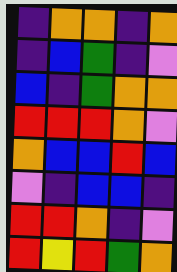[["indigo", "orange", "orange", "indigo", "orange"], ["indigo", "blue", "green", "indigo", "violet"], ["blue", "indigo", "green", "orange", "orange"], ["red", "red", "red", "orange", "violet"], ["orange", "blue", "blue", "red", "blue"], ["violet", "indigo", "blue", "blue", "indigo"], ["red", "red", "orange", "indigo", "violet"], ["red", "yellow", "red", "green", "orange"]]